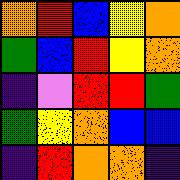[["orange", "red", "blue", "yellow", "orange"], ["green", "blue", "red", "yellow", "orange"], ["indigo", "violet", "red", "red", "green"], ["green", "yellow", "orange", "blue", "blue"], ["indigo", "red", "orange", "orange", "indigo"]]